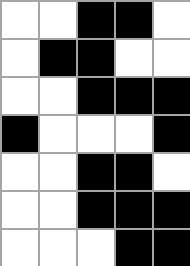[["white", "white", "black", "black", "white"], ["white", "black", "black", "white", "white"], ["white", "white", "black", "black", "black"], ["black", "white", "white", "white", "black"], ["white", "white", "black", "black", "white"], ["white", "white", "black", "black", "black"], ["white", "white", "white", "black", "black"]]